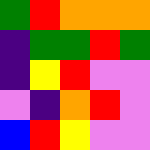[["green", "red", "orange", "orange", "orange"], ["indigo", "green", "green", "red", "green"], ["indigo", "yellow", "red", "violet", "violet"], ["violet", "indigo", "orange", "red", "violet"], ["blue", "red", "yellow", "violet", "violet"]]